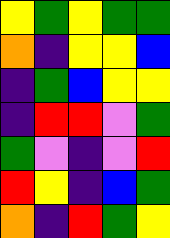[["yellow", "green", "yellow", "green", "green"], ["orange", "indigo", "yellow", "yellow", "blue"], ["indigo", "green", "blue", "yellow", "yellow"], ["indigo", "red", "red", "violet", "green"], ["green", "violet", "indigo", "violet", "red"], ["red", "yellow", "indigo", "blue", "green"], ["orange", "indigo", "red", "green", "yellow"]]